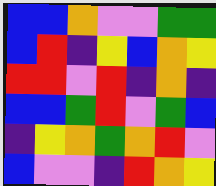[["blue", "blue", "orange", "violet", "violet", "green", "green"], ["blue", "red", "indigo", "yellow", "blue", "orange", "yellow"], ["red", "red", "violet", "red", "indigo", "orange", "indigo"], ["blue", "blue", "green", "red", "violet", "green", "blue"], ["indigo", "yellow", "orange", "green", "orange", "red", "violet"], ["blue", "violet", "violet", "indigo", "red", "orange", "yellow"]]